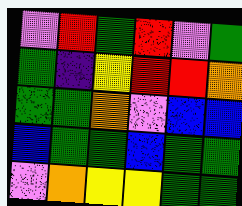[["violet", "red", "green", "red", "violet", "green"], ["green", "indigo", "yellow", "red", "red", "orange"], ["green", "green", "orange", "violet", "blue", "blue"], ["blue", "green", "green", "blue", "green", "green"], ["violet", "orange", "yellow", "yellow", "green", "green"]]